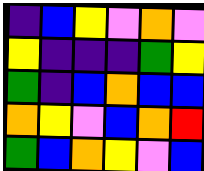[["indigo", "blue", "yellow", "violet", "orange", "violet"], ["yellow", "indigo", "indigo", "indigo", "green", "yellow"], ["green", "indigo", "blue", "orange", "blue", "blue"], ["orange", "yellow", "violet", "blue", "orange", "red"], ["green", "blue", "orange", "yellow", "violet", "blue"]]